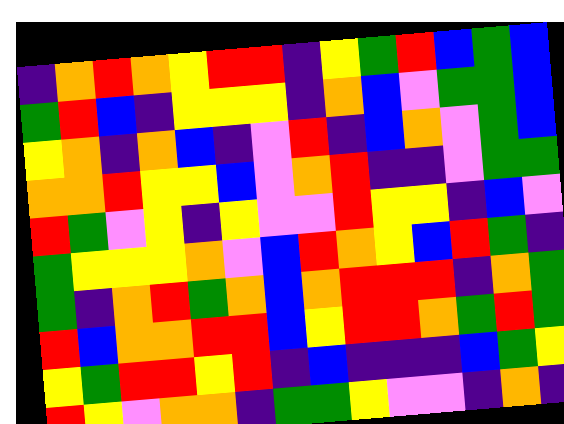[["indigo", "orange", "red", "orange", "yellow", "red", "red", "indigo", "yellow", "green", "red", "blue", "green", "blue"], ["green", "red", "blue", "indigo", "yellow", "yellow", "yellow", "indigo", "orange", "blue", "violet", "green", "green", "blue"], ["yellow", "orange", "indigo", "orange", "blue", "indigo", "violet", "red", "indigo", "blue", "orange", "violet", "green", "blue"], ["orange", "orange", "red", "yellow", "yellow", "blue", "violet", "orange", "red", "indigo", "indigo", "violet", "green", "green"], ["red", "green", "violet", "yellow", "indigo", "yellow", "violet", "violet", "red", "yellow", "yellow", "indigo", "blue", "violet"], ["green", "yellow", "yellow", "yellow", "orange", "violet", "blue", "red", "orange", "yellow", "blue", "red", "green", "indigo"], ["green", "indigo", "orange", "red", "green", "orange", "blue", "orange", "red", "red", "red", "indigo", "orange", "green"], ["red", "blue", "orange", "orange", "red", "red", "blue", "yellow", "red", "red", "orange", "green", "red", "green"], ["yellow", "green", "red", "red", "yellow", "red", "indigo", "blue", "indigo", "indigo", "indigo", "blue", "green", "yellow"], ["red", "yellow", "violet", "orange", "orange", "indigo", "green", "green", "yellow", "violet", "violet", "indigo", "orange", "indigo"]]